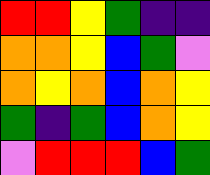[["red", "red", "yellow", "green", "indigo", "indigo"], ["orange", "orange", "yellow", "blue", "green", "violet"], ["orange", "yellow", "orange", "blue", "orange", "yellow"], ["green", "indigo", "green", "blue", "orange", "yellow"], ["violet", "red", "red", "red", "blue", "green"]]